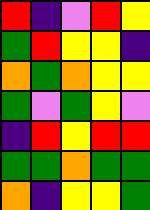[["red", "indigo", "violet", "red", "yellow"], ["green", "red", "yellow", "yellow", "indigo"], ["orange", "green", "orange", "yellow", "yellow"], ["green", "violet", "green", "yellow", "violet"], ["indigo", "red", "yellow", "red", "red"], ["green", "green", "orange", "green", "green"], ["orange", "indigo", "yellow", "yellow", "green"]]